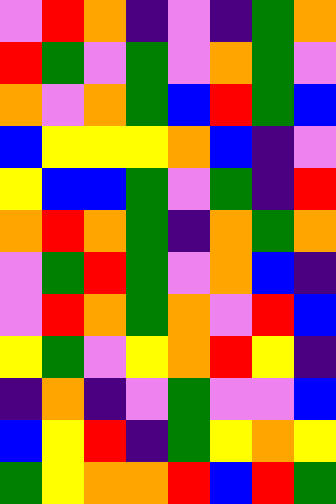[["violet", "red", "orange", "indigo", "violet", "indigo", "green", "orange"], ["red", "green", "violet", "green", "violet", "orange", "green", "violet"], ["orange", "violet", "orange", "green", "blue", "red", "green", "blue"], ["blue", "yellow", "yellow", "yellow", "orange", "blue", "indigo", "violet"], ["yellow", "blue", "blue", "green", "violet", "green", "indigo", "red"], ["orange", "red", "orange", "green", "indigo", "orange", "green", "orange"], ["violet", "green", "red", "green", "violet", "orange", "blue", "indigo"], ["violet", "red", "orange", "green", "orange", "violet", "red", "blue"], ["yellow", "green", "violet", "yellow", "orange", "red", "yellow", "indigo"], ["indigo", "orange", "indigo", "violet", "green", "violet", "violet", "blue"], ["blue", "yellow", "red", "indigo", "green", "yellow", "orange", "yellow"], ["green", "yellow", "orange", "orange", "red", "blue", "red", "green"]]